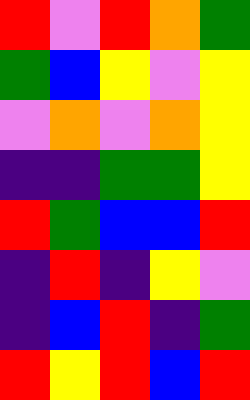[["red", "violet", "red", "orange", "green"], ["green", "blue", "yellow", "violet", "yellow"], ["violet", "orange", "violet", "orange", "yellow"], ["indigo", "indigo", "green", "green", "yellow"], ["red", "green", "blue", "blue", "red"], ["indigo", "red", "indigo", "yellow", "violet"], ["indigo", "blue", "red", "indigo", "green"], ["red", "yellow", "red", "blue", "red"]]